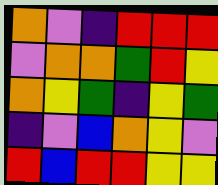[["orange", "violet", "indigo", "red", "red", "red"], ["violet", "orange", "orange", "green", "red", "yellow"], ["orange", "yellow", "green", "indigo", "yellow", "green"], ["indigo", "violet", "blue", "orange", "yellow", "violet"], ["red", "blue", "red", "red", "yellow", "yellow"]]